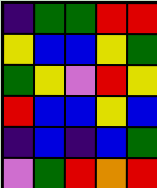[["indigo", "green", "green", "red", "red"], ["yellow", "blue", "blue", "yellow", "green"], ["green", "yellow", "violet", "red", "yellow"], ["red", "blue", "blue", "yellow", "blue"], ["indigo", "blue", "indigo", "blue", "green"], ["violet", "green", "red", "orange", "red"]]